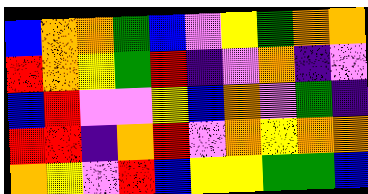[["blue", "orange", "orange", "green", "blue", "violet", "yellow", "green", "orange", "orange"], ["red", "orange", "yellow", "green", "red", "indigo", "violet", "orange", "indigo", "violet"], ["blue", "red", "violet", "violet", "yellow", "blue", "orange", "violet", "green", "indigo"], ["red", "red", "indigo", "orange", "red", "violet", "orange", "yellow", "orange", "orange"], ["orange", "yellow", "violet", "red", "blue", "yellow", "yellow", "green", "green", "blue"]]